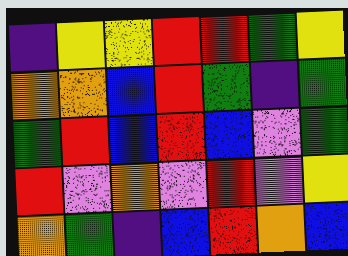[["indigo", "yellow", "yellow", "red", "red", "green", "yellow"], ["orange", "orange", "blue", "red", "green", "indigo", "green"], ["green", "red", "blue", "red", "blue", "violet", "green"], ["red", "violet", "orange", "violet", "red", "violet", "yellow"], ["orange", "green", "indigo", "blue", "red", "orange", "blue"]]